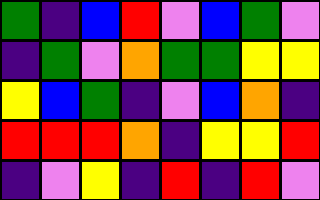[["green", "indigo", "blue", "red", "violet", "blue", "green", "violet"], ["indigo", "green", "violet", "orange", "green", "green", "yellow", "yellow"], ["yellow", "blue", "green", "indigo", "violet", "blue", "orange", "indigo"], ["red", "red", "red", "orange", "indigo", "yellow", "yellow", "red"], ["indigo", "violet", "yellow", "indigo", "red", "indigo", "red", "violet"]]